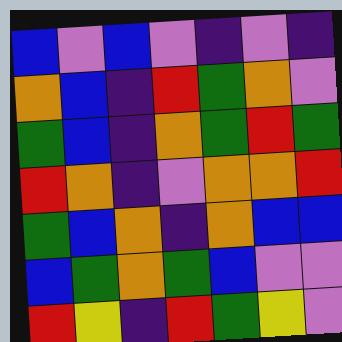[["blue", "violet", "blue", "violet", "indigo", "violet", "indigo"], ["orange", "blue", "indigo", "red", "green", "orange", "violet"], ["green", "blue", "indigo", "orange", "green", "red", "green"], ["red", "orange", "indigo", "violet", "orange", "orange", "red"], ["green", "blue", "orange", "indigo", "orange", "blue", "blue"], ["blue", "green", "orange", "green", "blue", "violet", "violet"], ["red", "yellow", "indigo", "red", "green", "yellow", "violet"]]